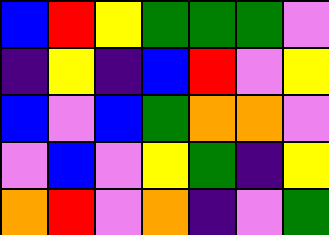[["blue", "red", "yellow", "green", "green", "green", "violet"], ["indigo", "yellow", "indigo", "blue", "red", "violet", "yellow"], ["blue", "violet", "blue", "green", "orange", "orange", "violet"], ["violet", "blue", "violet", "yellow", "green", "indigo", "yellow"], ["orange", "red", "violet", "orange", "indigo", "violet", "green"]]